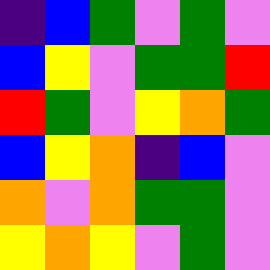[["indigo", "blue", "green", "violet", "green", "violet"], ["blue", "yellow", "violet", "green", "green", "red"], ["red", "green", "violet", "yellow", "orange", "green"], ["blue", "yellow", "orange", "indigo", "blue", "violet"], ["orange", "violet", "orange", "green", "green", "violet"], ["yellow", "orange", "yellow", "violet", "green", "violet"]]